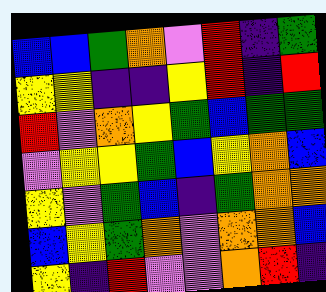[["blue", "blue", "green", "orange", "violet", "red", "indigo", "green"], ["yellow", "yellow", "indigo", "indigo", "yellow", "red", "indigo", "red"], ["red", "violet", "orange", "yellow", "green", "blue", "green", "green"], ["violet", "yellow", "yellow", "green", "blue", "yellow", "orange", "blue"], ["yellow", "violet", "green", "blue", "indigo", "green", "orange", "orange"], ["blue", "yellow", "green", "orange", "violet", "orange", "orange", "blue"], ["yellow", "indigo", "red", "violet", "violet", "orange", "red", "indigo"]]